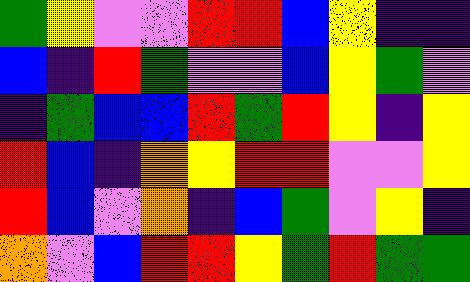[["green", "yellow", "violet", "violet", "red", "red", "blue", "yellow", "indigo", "indigo"], ["blue", "indigo", "red", "green", "violet", "violet", "blue", "yellow", "green", "violet"], ["indigo", "green", "blue", "blue", "red", "green", "red", "yellow", "indigo", "yellow"], ["red", "blue", "indigo", "orange", "yellow", "red", "red", "violet", "violet", "yellow"], ["red", "blue", "violet", "orange", "indigo", "blue", "green", "violet", "yellow", "indigo"], ["orange", "violet", "blue", "red", "red", "yellow", "green", "red", "green", "green"]]